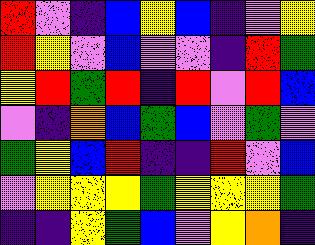[["red", "violet", "indigo", "blue", "yellow", "blue", "indigo", "violet", "yellow"], ["red", "yellow", "violet", "blue", "violet", "violet", "indigo", "red", "green"], ["yellow", "red", "green", "red", "indigo", "red", "violet", "red", "blue"], ["violet", "indigo", "orange", "blue", "green", "blue", "violet", "green", "violet"], ["green", "yellow", "blue", "red", "indigo", "indigo", "red", "violet", "blue"], ["violet", "yellow", "yellow", "yellow", "green", "yellow", "yellow", "yellow", "green"], ["indigo", "indigo", "yellow", "green", "blue", "violet", "yellow", "orange", "indigo"]]